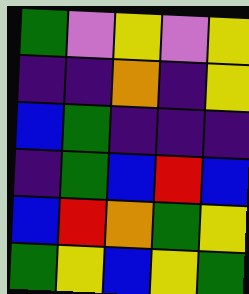[["green", "violet", "yellow", "violet", "yellow"], ["indigo", "indigo", "orange", "indigo", "yellow"], ["blue", "green", "indigo", "indigo", "indigo"], ["indigo", "green", "blue", "red", "blue"], ["blue", "red", "orange", "green", "yellow"], ["green", "yellow", "blue", "yellow", "green"]]